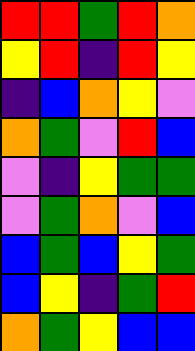[["red", "red", "green", "red", "orange"], ["yellow", "red", "indigo", "red", "yellow"], ["indigo", "blue", "orange", "yellow", "violet"], ["orange", "green", "violet", "red", "blue"], ["violet", "indigo", "yellow", "green", "green"], ["violet", "green", "orange", "violet", "blue"], ["blue", "green", "blue", "yellow", "green"], ["blue", "yellow", "indigo", "green", "red"], ["orange", "green", "yellow", "blue", "blue"]]